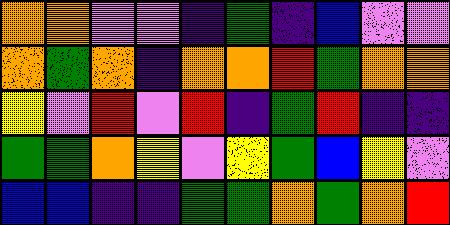[["orange", "orange", "violet", "violet", "indigo", "green", "indigo", "blue", "violet", "violet"], ["orange", "green", "orange", "indigo", "orange", "orange", "red", "green", "orange", "orange"], ["yellow", "violet", "red", "violet", "red", "indigo", "green", "red", "indigo", "indigo"], ["green", "green", "orange", "yellow", "violet", "yellow", "green", "blue", "yellow", "violet"], ["blue", "blue", "indigo", "indigo", "green", "green", "orange", "green", "orange", "red"]]